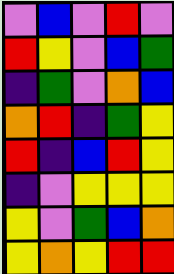[["violet", "blue", "violet", "red", "violet"], ["red", "yellow", "violet", "blue", "green"], ["indigo", "green", "violet", "orange", "blue"], ["orange", "red", "indigo", "green", "yellow"], ["red", "indigo", "blue", "red", "yellow"], ["indigo", "violet", "yellow", "yellow", "yellow"], ["yellow", "violet", "green", "blue", "orange"], ["yellow", "orange", "yellow", "red", "red"]]